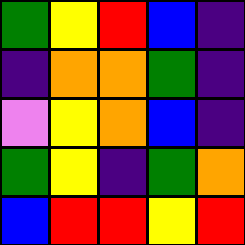[["green", "yellow", "red", "blue", "indigo"], ["indigo", "orange", "orange", "green", "indigo"], ["violet", "yellow", "orange", "blue", "indigo"], ["green", "yellow", "indigo", "green", "orange"], ["blue", "red", "red", "yellow", "red"]]